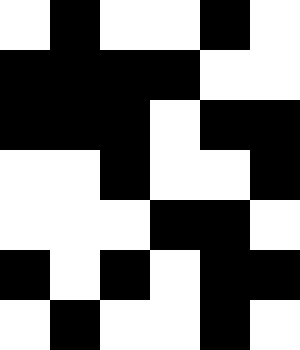[["white", "black", "white", "white", "black", "white"], ["black", "black", "black", "black", "white", "white"], ["black", "black", "black", "white", "black", "black"], ["white", "white", "black", "white", "white", "black"], ["white", "white", "white", "black", "black", "white"], ["black", "white", "black", "white", "black", "black"], ["white", "black", "white", "white", "black", "white"]]